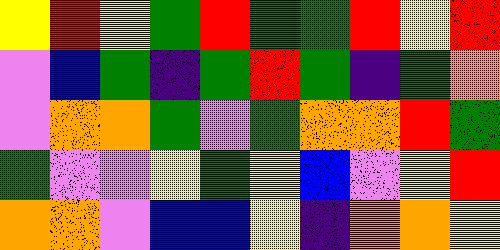[["yellow", "red", "yellow", "green", "red", "green", "green", "red", "yellow", "red"], ["violet", "blue", "green", "indigo", "green", "red", "green", "indigo", "green", "orange"], ["violet", "orange", "orange", "green", "violet", "green", "orange", "orange", "red", "green"], ["green", "violet", "violet", "yellow", "green", "yellow", "blue", "violet", "yellow", "red"], ["orange", "orange", "violet", "blue", "blue", "yellow", "indigo", "orange", "orange", "yellow"]]